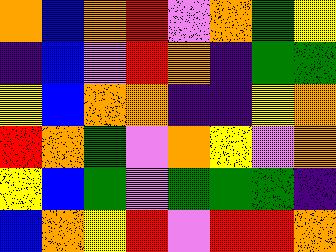[["orange", "blue", "orange", "red", "violet", "orange", "green", "yellow"], ["indigo", "blue", "violet", "red", "orange", "indigo", "green", "green"], ["yellow", "blue", "orange", "orange", "indigo", "indigo", "yellow", "orange"], ["red", "orange", "green", "violet", "orange", "yellow", "violet", "orange"], ["yellow", "blue", "green", "violet", "green", "green", "green", "indigo"], ["blue", "orange", "yellow", "red", "violet", "red", "red", "orange"]]